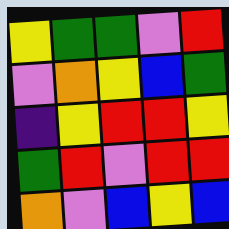[["yellow", "green", "green", "violet", "red"], ["violet", "orange", "yellow", "blue", "green"], ["indigo", "yellow", "red", "red", "yellow"], ["green", "red", "violet", "red", "red"], ["orange", "violet", "blue", "yellow", "blue"]]